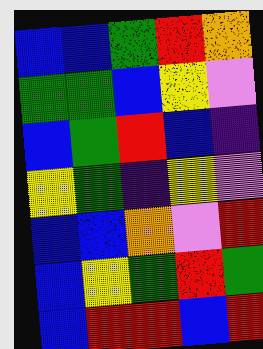[["blue", "blue", "green", "red", "orange"], ["green", "green", "blue", "yellow", "violet"], ["blue", "green", "red", "blue", "indigo"], ["yellow", "green", "indigo", "yellow", "violet"], ["blue", "blue", "orange", "violet", "red"], ["blue", "yellow", "green", "red", "green"], ["blue", "red", "red", "blue", "red"]]